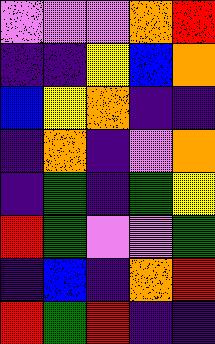[["violet", "violet", "violet", "orange", "red"], ["indigo", "indigo", "yellow", "blue", "orange"], ["blue", "yellow", "orange", "indigo", "indigo"], ["indigo", "orange", "indigo", "violet", "orange"], ["indigo", "green", "indigo", "green", "yellow"], ["red", "green", "violet", "violet", "green"], ["indigo", "blue", "indigo", "orange", "red"], ["red", "green", "red", "indigo", "indigo"]]